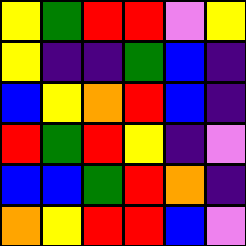[["yellow", "green", "red", "red", "violet", "yellow"], ["yellow", "indigo", "indigo", "green", "blue", "indigo"], ["blue", "yellow", "orange", "red", "blue", "indigo"], ["red", "green", "red", "yellow", "indigo", "violet"], ["blue", "blue", "green", "red", "orange", "indigo"], ["orange", "yellow", "red", "red", "blue", "violet"]]